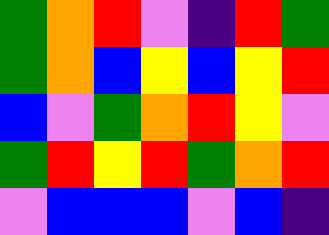[["green", "orange", "red", "violet", "indigo", "red", "green"], ["green", "orange", "blue", "yellow", "blue", "yellow", "red"], ["blue", "violet", "green", "orange", "red", "yellow", "violet"], ["green", "red", "yellow", "red", "green", "orange", "red"], ["violet", "blue", "blue", "blue", "violet", "blue", "indigo"]]